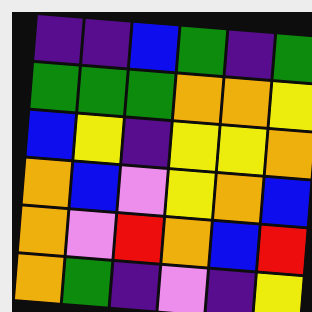[["indigo", "indigo", "blue", "green", "indigo", "green"], ["green", "green", "green", "orange", "orange", "yellow"], ["blue", "yellow", "indigo", "yellow", "yellow", "orange"], ["orange", "blue", "violet", "yellow", "orange", "blue"], ["orange", "violet", "red", "orange", "blue", "red"], ["orange", "green", "indigo", "violet", "indigo", "yellow"]]